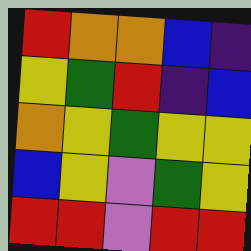[["red", "orange", "orange", "blue", "indigo"], ["yellow", "green", "red", "indigo", "blue"], ["orange", "yellow", "green", "yellow", "yellow"], ["blue", "yellow", "violet", "green", "yellow"], ["red", "red", "violet", "red", "red"]]